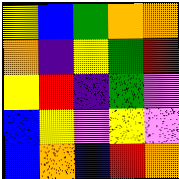[["yellow", "blue", "green", "orange", "orange"], ["orange", "indigo", "yellow", "green", "red"], ["yellow", "red", "indigo", "green", "violet"], ["blue", "yellow", "violet", "yellow", "violet"], ["blue", "orange", "blue", "red", "orange"]]